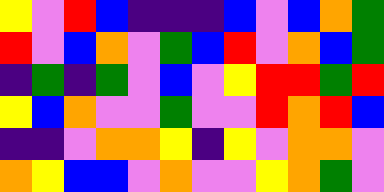[["yellow", "violet", "red", "blue", "indigo", "indigo", "indigo", "blue", "violet", "blue", "orange", "green"], ["red", "violet", "blue", "orange", "violet", "green", "blue", "red", "violet", "orange", "blue", "green"], ["indigo", "green", "indigo", "green", "violet", "blue", "violet", "yellow", "red", "red", "green", "red"], ["yellow", "blue", "orange", "violet", "violet", "green", "violet", "violet", "red", "orange", "red", "blue"], ["indigo", "indigo", "violet", "orange", "orange", "yellow", "indigo", "yellow", "violet", "orange", "orange", "violet"], ["orange", "yellow", "blue", "blue", "violet", "orange", "violet", "violet", "yellow", "orange", "green", "violet"]]